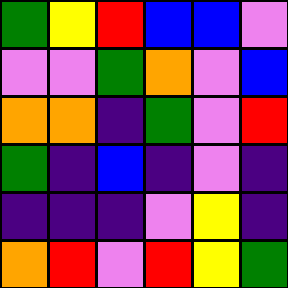[["green", "yellow", "red", "blue", "blue", "violet"], ["violet", "violet", "green", "orange", "violet", "blue"], ["orange", "orange", "indigo", "green", "violet", "red"], ["green", "indigo", "blue", "indigo", "violet", "indigo"], ["indigo", "indigo", "indigo", "violet", "yellow", "indigo"], ["orange", "red", "violet", "red", "yellow", "green"]]